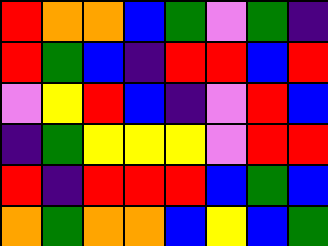[["red", "orange", "orange", "blue", "green", "violet", "green", "indigo"], ["red", "green", "blue", "indigo", "red", "red", "blue", "red"], ["violet", "yellow", "red", "blue", "indigo", "violet", "red", "blue"], ["indigo", "green", "yellow", "yellow", "yellow", "violet", "red", "red"], ["red", "indigo", "red", "red", "red", "blue", "green", "blue"], ["orange", "green", "orange", "orange", "blue", "yellow", "blue", "green"]]